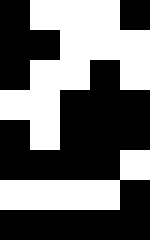[["black", "white", "white", "white", "black"], ["black", "black", "white", "white", "white"], ["black", "white", "white", "black", "white"], ["white", "white", "black", "black", "black"], ["black", "white", "black", "black", "black"], ["black", "black", "black", "black", "white"], ["white", "white", "white", "white", "black"], ["black", "black", "black", "black", "black"]]